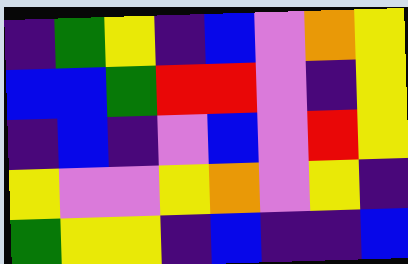[["indigo", "green", "yellow", "indigo", "blue", "violet", "orange", "yellow"], ["blue", "blue", "green", "red", "red", "violet", "indigo", "yellow"], ["indigo", "blue", "indigo", "violet", "blue", "violet", "red", "yellow"], ["yellow", "violet", "violet", "yellow", "orange", "violet", "yellow", "indigo"], ["green", "yellow", "yellow", "indigo", "blue", "indigo", "indigo", "blue"]]